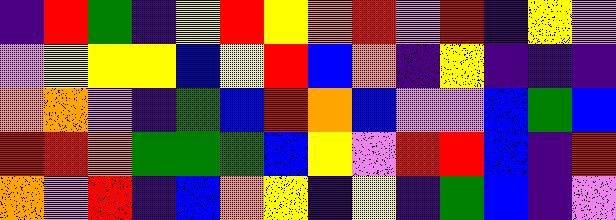[["indigo", "red", "green", "indigo", "yellow", "red", "yellow", "orange", "red", "violet", "red", "indigo", "yellow", "violet"], ["violet", "yellow", "yellow", "yellow", "blue", "yellow", "red", "blue", "orange", "indigo", "yellow", "indigo", "indigo", "indigo"], ["orange", "orange", "violet", "indigo", "green", "blue", "red", "orange", "blue", "violet", "violet", "blue", "green", "blue"], ["red", "red", "orange", "green", "green", "green", "blue", "yellow", "violet", "red", "red", "blue", "indigo", "red"], ["orange", "violet", "red", "indigo", "blue", "orange", "yellow", "indigo", "yellow", "indigo", "green", "blue", "indigo", "violet"]]